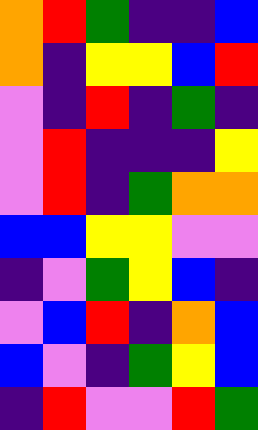[["orange", "red", "green", "indigo", "indigo", "blue"], ["orange", "indigo", "yellow", "yellow", "blue", "red"], ["violet", "indigo", "red", "indigo", "green", "indigo"], ["violet", "red", "indigo", "indigo", "indigo", "yellow"], ["violet", "red", "indigo", "green", "orange", "orange"], ["blue", "blue", "yellow", "yellow", "violet", "violet"], ["indigo", "violet", "green", "yellow", "blue", "indigo"], ["violet", "blue", "red", "indigo", "orange", "blue"], ["blue", "violet", "indigo", "green", "yellow", "blue"], ["indigo", "red", "violet", "violet", "red", "green"]]